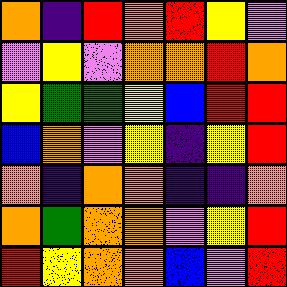[["orange", "indigo", "red", "orange", "red", "yellow", "violet"], ["violet", "yellow", "violet", "orange", "orange", "red", "orange"], ["yellow", "green", "green", "yellow", "blue", "red", "red"], ["blue", "orange", "violet", "yellow", "indigo", "yellow", "red"], ["orange", "indigo", "orange", "orange", "indigo", "indigo", "orange"], ["orange", "green", "orange", "orange", "violet", "yellow", "red"], ["red", "yellow", "orange", "orange", "blue", "violet", "red"]]